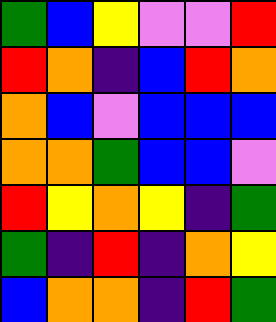[["green", "blue", "yellow", "violet", "violet", "red"], ["red", "orange", "indigo", "blue", "red", "orange"], ["orange", "blue", "violet", "blue", "blue", "blue"], ["orange", "orange", "green", "blue", "blue", "violet"], ["red", "yellow", "orange", "yellow", "indigo", "green"], ["green", "indigo", "red", "indigo", "orange", "yellow"], ["blue", "orange", "orange", "indigo", "red", "green"]]